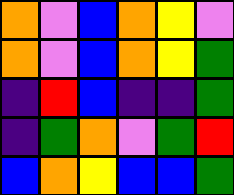[["orange", "violet", "blue", "orange", "yellow", "violet"], ["orange", "violet", "blue", "orange", "yellow", "green"], ["indigo", "red", "blue", "indigo", "indigo", "green"], ["indigo", "green", "orange", "violet", "green", "red"], ["blue", "orange", "yellow", "blue", "blue", "green"]]